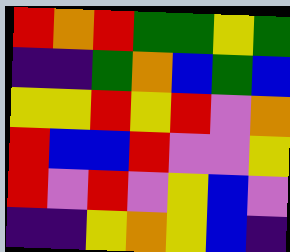[["red", "orange", "red", "green", "green", "yellow", "green"], ["indigo", "indigo", "green", "orange", "blue", "green", "blue"], ["yellow", "yellow", "red", "yellow", "red", "violet", "orange"], ["red", "blue", "blue", "red", "violet", "violet", "yellow"], ["red", "violet", "red", "violet", "yellow", "blue", "violet"], ["indigo", "indigo", "yellow", "orange", "yellow", "blue", "indigo"]]